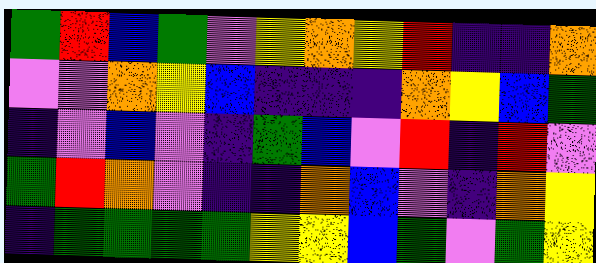[["green", "red", "blue", "green", "violet", "yellow", "orange", "yellow", "red", "indigo", "indigo", "orange"], ["violet", "violet", "orange", "yellow", "blue", "indigo", "indigo", "indigo", "orange", "yellow", "blue", "green"], ["indigo", "violet", "blue", "violet", "indigo", "green", "blue", "violet", "red", "indigo", "red", "violet"], ["green", "red", "orange", "violet", "indigo", "indigo", "orange", "blue", "violet", "indigo", "orange", "yellow"], ["indigo", "green", "green", "green", "green", "yellow", "yellow", "blue", "green", "violet", "green", "yellow"]]